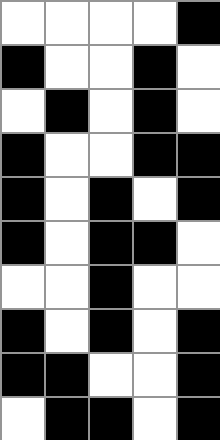[["white", "white", "white", "white", "black"], ["black", "white", "white", "black", "white"], ["white", "black", "white", "black", "white"], ["black", "white", "white", "black", "black"], ["black", "white", "black", "white", "black"], ["black", "white", "black", "black", "white"], ["white", "white", "black", "white", "white"], ["black", "white", "black", "white", "black"], ["black", "black", "white", "white", "black"], ["white", "black", "black", "white", "black"]]